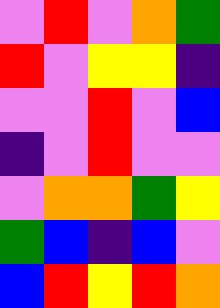[["violet", "red", "violet", "orange", "green"], ["red", "violet", "yellow", "yellow", "indigo"], ["violet", "violet", "red", "violet", "blue"], ["indigo", "violet", "red", "violet", "violet"], ["violet", "orange", "orange", "green", "yellow"], ["green", "blue", "indigo", "blue", "violet"], ["blue", "red", "yellow", "red", "orange"]]